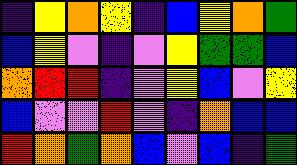[["indigo", "yellow", "orange", "yellow", "indigo", "blue", "yellow", "orange", "green"], ["blue", "yellow", "violet", "indigo", "violet", "yellow", "green", "green", "blue"], ["orange", "red", "red", "indigo", "violet", "yellow", "blue", "violet", "yellow"], ["blue", "violet", "violet", "red", "violet", "indigo", "orange", "blue", "blue"], ["red", "orange", "green", "orange", "blue", "violet", "blue", "indigo", "green"]]